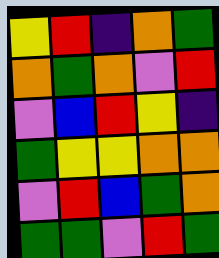[["yellow", "red", "indigo", "orange", "green"], ["orange", "green", "orange", "violet", "red"], ["violet", "blue", "red", "yellow", "indigo"], ["green", "yellow", "yellow", "orange", "orange"], ["violet", "red", "blue", "green", "orange"], ["green", "green", "violet", "red", "green"]]